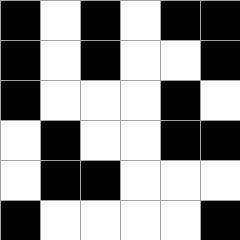[["black", "white", "black", "white", "black", "black"], ["black", "white", "black", "white", "white", "black"], ["black", "white", "white", "white", "black", "white"], ["white", "black", "white", "white", "black", "black"], ["white", "black", "black", "white", "white", "white"], ["black", "white", "white", "white", "white", "black"]]